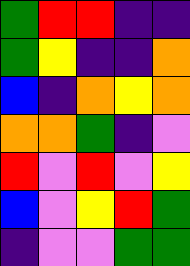[["green", "red", "red", "indigo", "indigo"], ["green", "yellow", "indigo", "indigo", "orange"], ["blue", "indigo", "orange", "yellow", "orange"], ["orange", "orange", "green", "indigo", "violet"], ["red", "violet", "red", "violet", "yellow"], ["blue", "violet", "yellow", "red", "green"], ["indigo", "violet", "violet", "green", "green"]]